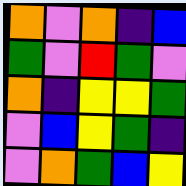[["orange", "violet", "orange", "indigo", "blue"], ["green", "violet", "red", "green", "violet"], ["orange", "indigo", "yellow", "yellow", "green"], ["violet", "blue", "yellow", "green", "indigo"], ["violet", "orange", "green", "blue", "yellow"]]